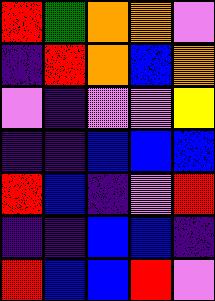[["red", "green", "orange", "orange", "violet"], ["indigo", "red", "orange", "blue", "orange"], ["violet", "indigo", "violet", "violet", "yellow"], ["indigo", "indigo", "blue", "blue", "blue"], ["red", "blue", "indigo", "violet", "red"], ["indigo", "indigo", "blue", "blue", "indigo"], ["red", "blue", "blue", "red", "violet"]]